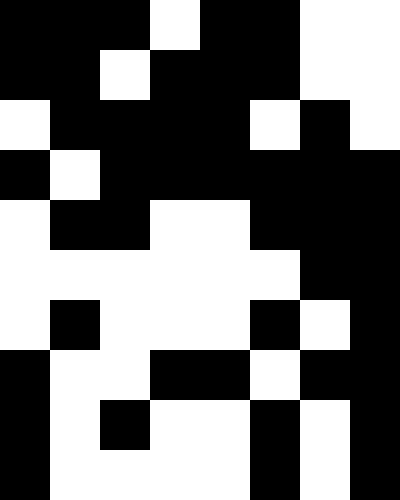[["black", "black", "black", "white", "black", "black", "white", "white"], ["black", "black", "white", "black", "black", "black", "white", "white"], ["white", "black", "black", "black", "black", "white", "black", "white"], ["black", "white", "black", "black", "black", "black", "black", "black"], ["white", "black", "black", "white", "white", "black", "black", "black"], ["white", "white", "white", "white", "white", "white", "black", "black"], ["white", "black", "white", "white", "white", "black", "white", "black"], ["black", "white", "white", "black", "black", "white", "black", "black"], ["black", "white", "black", "white", "white", "black", "white", "black"], ["black", "white", "white", "white", "white", "black", "white", "black"]]